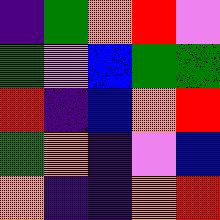[["indigo", "green", "orange", "red", "violet"], ["green", "violet", "blue", "green", "green"], ["red", "indigo", "blue", "orange", "red"], ["green", "orange", "indigo", "violet", "blue"], ["orange", "indigo", "indigo", "orange", "red"]]